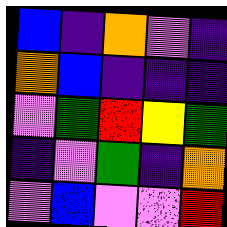[["blue", "indigo", "orange", "violet", "indigo"], ["orange", "blue", "indigo", "indigo", "indigo"], ["violet", "green", "red", "yellow", "green"], ["indigo", "violet", "green", "indigo", "orange"], ["violet", "blue", "violet", "violet", "red"]]